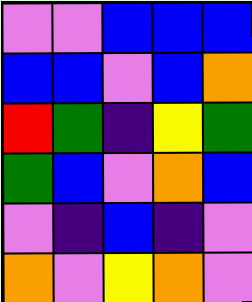[["violet", "violet", "blue", "blue", "blue"], ["blue", "blue", "violet", "blue", "orange"], ["red", "green", "indigo", "yellow", "green"], ["green", "blue", "violet", "orange", "blue"], ["violet", "indigo", "blue", "indigo", "violet"], ["orange", "violet", "yellow", "orange", "violet"]]